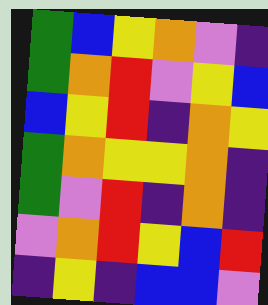[["green", "blue", "yellow", "orange", "violet", "indigo"], ["green", "orange", "red", "violet", "yellow", "blue"], ["blue", "yellow", "red", "indigo", "orange", "yellow"], ["green", "orange", "yellow", "yellow", "orange", "indigo"], ["green", "violet", "red", "indigo", "orange", "indigo"], ["violet", "orange", "red", "yellow", "blue", "red"], ["indigo", "yellow", "indigo", "blue", "blue", "violet"]]